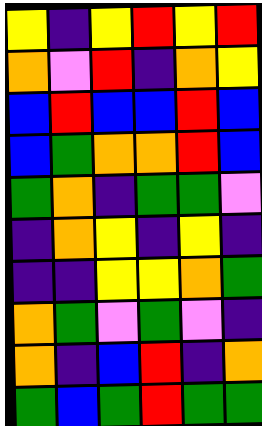[["yellow", "indigo", "yellow", "red", "yellow", "red"], ["orange", "violet", "red", "indigo", "orange", "yellow"], ["blue", "red", "blue", "blue", "red", "blue"], ["blue", "green", "orange", "orange", "red", "blue"], ["green", "orange", "indigo", "green", "green", "violet"], ["indigo", "orange", "yellow", "indigo", "yellow", "indigo"], ["indigo", "indigo", "yellow", "yellow", "orange", "green"], ["orange", "green", "violet", "green", "violet", "indigo"], ["orange", "indigo", "blue", "red", "indigo", "orange"], ["green", "blue", "green", "red", "green", "green"]]